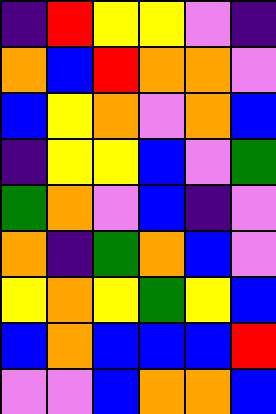[["indigo", "red", "yellow", "yellow", "violet", "indigo"], ["orange", "blue", "red", "orange", "orange", "violet"], ["blue", "yellow", "orange", "violet", "orange", "blue"], ["indigo", "yellow", "yellow", "blue", "violet", "green"], ["green", "orange", "violet", "blue", "indigo", "violet"], ["orange", "indigo", "green", "orange", "blue", "violet"], ["yellow", "orange", "yellow", "green", "yellow", "blue"], ["blue", "orange", "blue", "blue", "blue", "red"], ["violet", "violet", "blue", "orange", "orange", "blue"]]